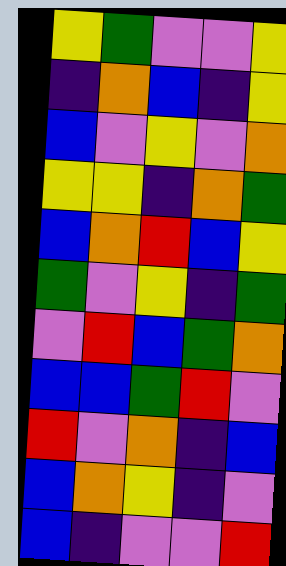[["yellow", "green", "violet", "violet", "yellow"], ["indigo", "orange", "blue", "indigo", "yellow"], ["blue", "violet", "yellow", "violet", "orange"], ["yellow", "yellow", "indigo", "orange", "green"], ["blue", "orange", "red", "blue", "yellow"], ["green", "violet", "yellow", "indigo", "green"], ["violet", "red", "blue", "green", "orange"], ["blue", "blue", "green", "red", "violet"], ["red", "violet", "orange", "indigo", "blue"], ["blue", "orange", "yellow", "indigo", "violet"], ["blue", "indigo", "violet", "violet", "red"]]